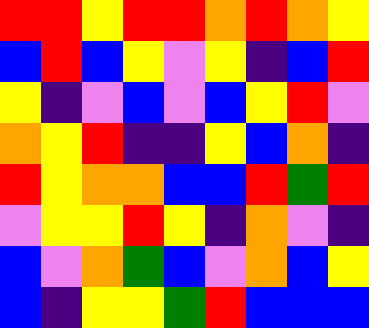[["red", "red", "yellow", "red", "red", "orange", "red", "orange", "yellow"], ["blue", "red", "blue", "yellow", "violet", "yellow", "indigo", "blue", "red"], ["yellow", "indigo", "violet", "blue", "violet", "blue", "yellow", "red", "violet"], ["orange", "yellow", "red", "indigo", "indigo", "yellow", "blue", "orange", "indigo"], ["red", "yellow", "orange", "orange", "blue", "blue", "red", "green", "red"], ["violet", "yellow", "yellow", "red", "yellow", "indigo", "orange", "violet", "indigo"], ["blue", "violet", "orange", "green", "blue", "violet", "orange", "blue", "yellow"], ["blue", "indigo", "yellow", "yellow", "green", "red", "blue", "blue", "blue"]]